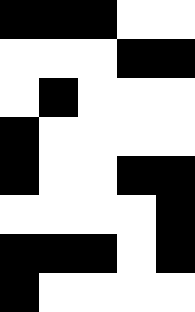[["black", "black", "black", "white", "white"], ["white", "white", "white", "black", "black"], ["white", "black", "white", "white", "white"], ["black", "white", "white", "white", "white"], ["black", "white", "white", "black", "black"], ["white", "white", "white", "white", "black"], ["black", "black", "black", "white", "black"], ["black", "white", "white", "white", "white"]]